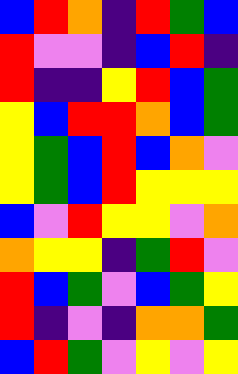[["blue", "red", "orange", "indigo", "red", "green", "blue"], ["red", "violet", "violet", "indigo", "blue", "red", "indigo"], ["red", "indigo", "indigo", "yellow", "red", "blue", "green"], ["yellow", "blue", "red", "red", "orange", "blue", "green"], ["yellow", "green", "blue", "red", "blue", "orange", "violet"], ["yellow", "green", "blue", "red", "yellow", "yellow", "yellow"], ["blue", "violet", "red", "yellow", "yellow", "violet", "orange"], ["orange", "yellow", "yellow", "indigo", "green", "red", "violet"], ["red", "blue", "green", "violet", "blue", "green", "yellow"], ["red", "indigo", "violet", "indigo", "orange", "orange", "green"], ["blue", "red", "green", "violet", "yellow", "violet", "yellow"]]